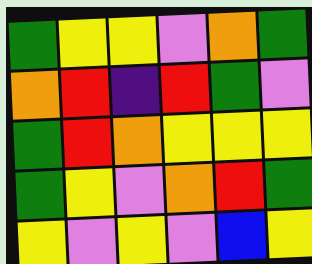[["green", "yellow", "yellow", "violet", "orange", "green"], ["orange", "red", "indigo", "red", "green", "violet"], ["green", "red", "orange", "yellow", "yellow", "yellow"], ["green", "yellow", "violet", "orange", "red", "green"], ["yellow", "violet", "yellow", "violet", "blue", "yellow"]]